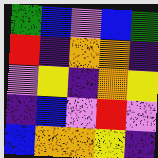[["green", "blue", "violet", "blue", "green"], ["red", "indigo", "orange", "orange", "indigo"], ["violet", "yellow", "indigo", "orange", "yellow"], ["indigo", "blue", "violet", "red", "violet"], ["blue", "orange", "orange", "yellow", "indigo"]]